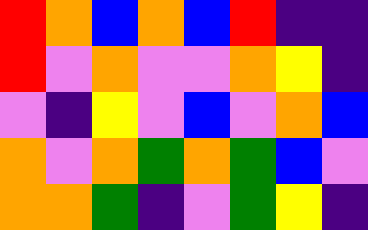[["red", "orange", "blue", "orange", "blue", "red", "indigo", "indigo"], ["red", "violet", "orange", "violet", "violet", "orange", "yellow", "indigo"], ["violet", "indigo", "yellow", "violet", "blue", "violet", "orange", "blue"], ["orange", "violet", "orange", "green", "orange", "green", "blue", "violet"], ["orange", "orange", "green", "indigo", "violet", "green", "yellow", "indigo"]]